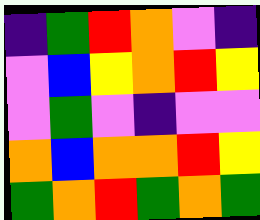[["indigo", "green", "red", "orange", "violet", "indigo"], ["violet", "blue", "yellow", "orange", "red", "yellow"], ["violet", "green", "violet", "indigo", "violet", "violet"], ["orange", "blue", "orange", "orange", "red", "yellow"], ["green", "orange", "red", "green", "orange", "green"]]